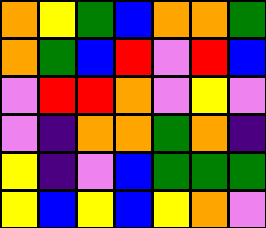[["orange", "yellow", "green", "blue", "orange", "orange", "green"], ["orange", "green", "blue", "red", "violet", "red", "blue"], ["violet", "red", "red", "orange", "violet", "yellow", "violet"], ["violet", "indigo", "orange", "orange", "green", "orange", "indigo"], ["yellow", "indigo", "violet", "blue", "green", "green", "green"], ["yellow", "blue", "yellow", "blue", "yellow", "orange", "violet"]]